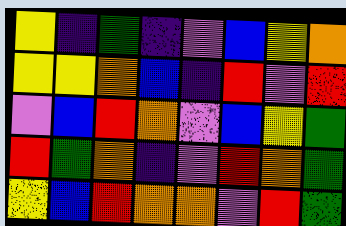[["yellow", "indigo", "green", "indigo", "violet", "blue", "yellow", "orange"], ["yellow", "yellow", "orange", "blue", "indigo", "red", "violet", "red"], ["violet", "blue", "red", "orange", "violet", "blue", "yellow", "green"], ["red", "green", "orange", "indigo", "violet", "red", "orange", "green"], ["yellow", "blue", "red", "orange", "orange", "violet", "red", "green"]]